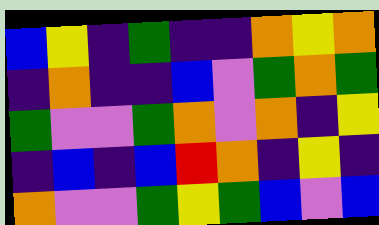[["blue", "yellow", "indigo", "green", "indigo", "indigo", "orange", "yellow", "orange"], ["indigo", "orange", "indigo", "indigo", "blue", "violet", "green", "orange", "green"], ["green", "violet", "violet", "green", "orange", "violet", "orange", "indigo", "yellow"], ["indigo", "blue", "indigo", "blue", "red", "orange", "indigo", "yellow", "indigo"], ["orange", "violet", "violet", "green", "yellow", "green", "blue", "violet", "blue"]]